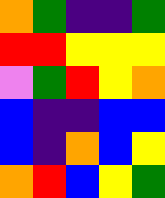[["orange", "green", "indigo", "indigo", "green"], ["red", "red", "yellow", "yellow", "yellow"], ["violet", "green", "red", "yellow", "orange"], ["blue", "indigo", "indigo", "blue", "blue"], ["blue", "indigo", "orange", "blue", "yellow"], ["orange", "red", "blue", "yellow", "green"]]